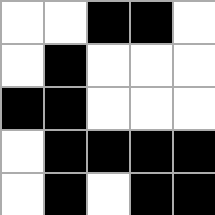[["white", "white", "black", "black", "white"], ["white", "black", "white", "white", "white"], ["black", "black", "white", "white", "white"], ["white", "black", "black", "black", "black"], ["white", "black", "white", "black", "black"]]